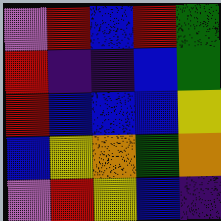[["violet", "red", "blue", "red", "green"], ["red", "indigo", "indigo", "blue", "green"], ["red", "blue", "blue", "blue", "yellow"], ["blue", "yellow", "orange", "green", "orange"], ["violet", "red", "yellow", "blue", "indigo"]]